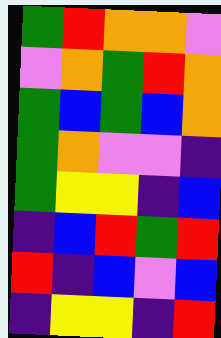[["green", "red", "orange", "orange", "violet"], ["violet", "orange", "green", "red", "orange"], ["green", "blue", "green", "blue", "orange"], ["green", "orange", "violet", "violet", "indigo"], ["green", "yellow", "yellow", "indigo", "blue"], ["indigo", "blue", "red", "green", "red"], ["red", "indigo", "blue", "violet", "blue"], ["indigo", "yellow", "yellow", "indigo", "red"]]